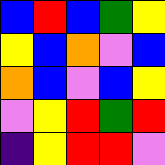[["blue", "red", "blue", "green", "yellow"], ["yellow", "blue", "orange", "violet", "blue"], ["orange", "blue", "violet", "blue", "yellow"], ["violet", "yellow", "red", "green", "red"], ["indigo", "yellow", "red", "red", "violet"]]